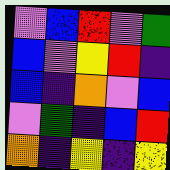[["violet", "blue", "red", "violet", "green"], ["blue", "violet", "yellow", "red", "indigo"], ["blue", "indigo", "orange", "violet", "blue"], ["violet", "green", "indigo", "blue", "red"], ["orange", "indigo", "yellow", "indigo", "yellow"]]